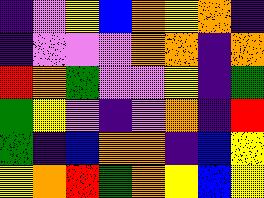[["indigo", "violet", "yellow", "blue", "orange", "yellow", "orange", "indigo"], ["indigo", "violet", "violet", "violet", "orange", "orange", "indigo", "orange"], ["red", "orange", "green", "violet", "violet", "yellow", "indigo", "green"], ["green", "yellow", "violet", "indigo", "violet", "orange", "indigo", "red"], ["green", "indigo", "blue", "orange", "orange", "indigo", "blue", "yellow"], ["yellow", "orange", "red", "green", "orange", "yellow", "blue", "yellow"]]